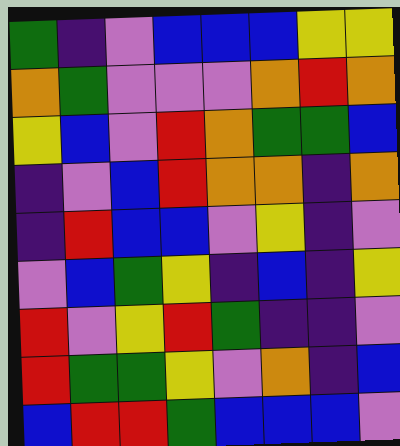[["green", "indigo", "violet", "blue", "blue", "blue", "yellow", "yellow"], ["orange", "green", "violet", "violet", "violet", "orange", "red", "orange"], ["yellow", "blue", "violet", "red", "orange", "green", "green", "blue"], ["indigo", "violet", "blue", "red", "orange", "orange", "indigo", "orange"], ["indigo", "red", "blue", "blue", "violet", "yellow", "indigo", "violet"], ["violet", "blue", "green", "yellow", "indigo", "blue", "indigo", "yellow"], ["red", "violet", "yellow", "red", "green", "indigo", "indigo", "violet"], ["red", "green", "green", "yellow", "violet", "orange", "indigo", "blue"], ["blue", "red", "red", "green", "blue", "blue", "blue", "violet"]]